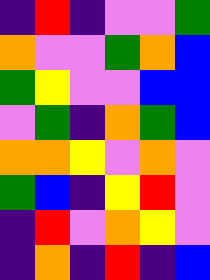[["indigo", "red", "indigo", "violet", "violet", "green"], ["orange", "violet", "violet", "green", "orange", "blue"], ["green", "yellow", "violet", "violet", "blue", "blue"], ["violet", "green", "indigo", "orange", "green", "blue"], ["orange", "orange", "yellow", "violet", "orange", "violet"], ["green", "blue", "indigo", "yellow", "red", "violet"], ["indigo", "red", "violet", "orange", "yellow", "violet"], ["indigo", "orange", "indigo", "red", "indigo", "blue"]]